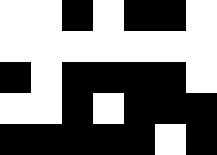[["white", "white", "black", "white", "black", "black", "white"], ["white", "white", "white", "white", "white", "white", "white"], ["black", "white", "black", "black", "black", "black", "white"], ["white", "white", "black", "white", "black", "black", "black"], ["black", "black", "black", "black", "black", "white", "black"]]